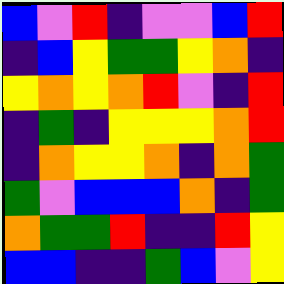[["blue", "violet", "red", "indigo", "violet", "violet", "blue", "red"], ["indigo", "blue", "yellow", "green", "green", "yellow", "orange", "indigo"], ["yellow", "orange", "yellow", "orange", "red", "violet", "indigo", "red"], ["indigo", "green", "indigo", "yellow", "yellow", "yellow", "orange", "red"], ["indigo", "orange", "yellow", "yellow", "orange", "indigo", "orange", "green"], ["green", "violet", "blue", "blue", "blue", "orange", "indigo", "green"], ["orange", "green", "green", "red", "indigo", "indigo", "red", "yellow"], ["blue", "blue", "indigo", "indigo", "green", "blue", "violet", "yellow"]]